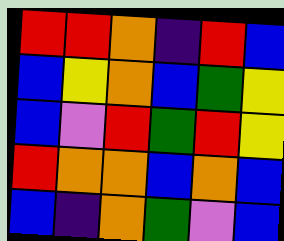[["red", "red", "orange", "indigo", "red", "blue"], ["blue", "yellow", "orange", "blue", "green", "yellow"], ["blue", "violet", "red", "green", "red", "yellow"], ["red", "orange", "orange", "blue", "orange", "blue"], ["blue", "indigo", "orange", "green", "violet", "blue"]]